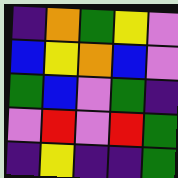[["indigo", "orange", "green", "yellow", "violet"], ["blue", "yellow", "orange", "blue", "violet"], ["green", "blue", "violet", "green", "indigo"], ["violet", "red", "violet", "red", "green"], ["indigo", "yellow", "indigo", "indigo", "green"]]